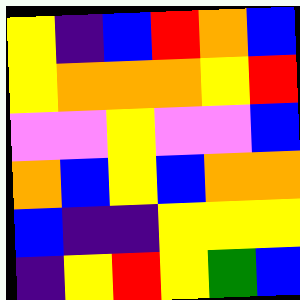[["yellow", "indigo", "blue", "red", "orange", "blue"], ["yellow", "orange", "orange", "orange", "yellow", "red"], ["violet", "violet", "yellow", "violet", "violet", "blue"], ["orange", "blue", "yellow", "blue", "orange", "orange"], ["blue", "indigo", "indigo", "yellow", "yellow", "yellow"], ["indigo", "yellow", "red", "yellow", "green", "blue"]]